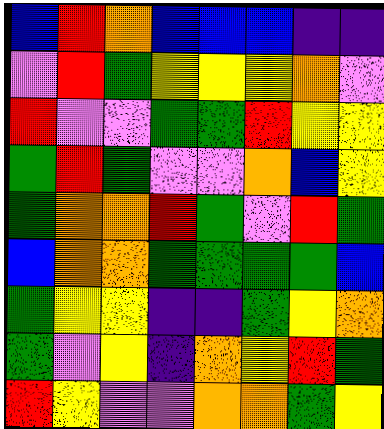[["blue", "red", "orange", "blue", "blue", "blue", "indigo", "indigo"], ["violet", "red", "green", "yellow", "yellow", "yellow", "orange", "violet"], ["red", "violet", "violet", "green", "green", "red", "yellow", "yellow"], ["green", "red", "green", "violet", "violet", "orange", "blue", "yellow"], ["green", "orange", "orange", "red", "green", "violet", "red", "green"], ["blue", "orange", "orange", "green", "green", "green", "green", "blue"], ["green", "yellow", "yellow", "indigo", "indigo", "green", "yellow", "orange"], ["green", "violet", "yellow", "indigo", "orange", "yellow", "red", "green"], ["red", "yellow", "violet", "violet", "orange", "orange", "green", "yellow"]]